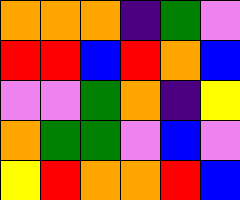[["orange", "orange", "orange", "indigo", "green", "violet"], ["red", "red", "blue", "red", "orange", "blue"], ["violet", "violet", "green", "orange", "indigo", "yellow"], ["orange", "green", "green", "violet", "blue", "violet"], ["yellow", "red", "orange", "orange", "red", "blue"]]